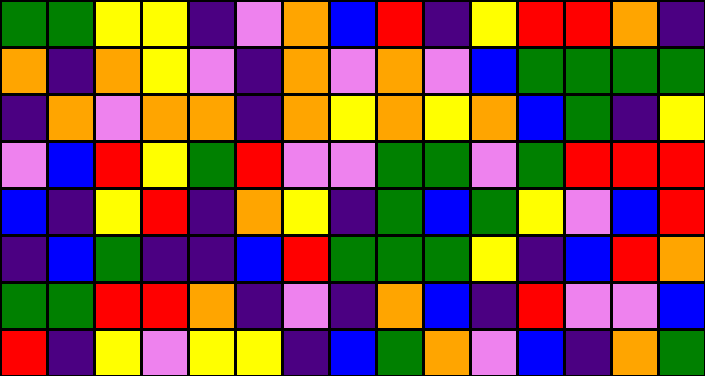[["green", "green", "yellow", "yellow", "indigo", "violet", "orange", "blue", "red", "indigo", "yellow", "red", "red", "orange", "indigo"], ["orange", "indigo", "orange", "yellow", "violet", "indigo", "orange", "violet", "orange", "violet", "blue", "green", "green", "green", "green"], ["indigo", "orange", "violet", "orange", "orange", "indigo", "orange", "yellow", "orange", "yellow", "orange", "blue", "green", "indigo", "yellow"], ["violet", "blue", "red", "yellow", "green", "red", "violet", "violet", "green", "green", "violet", "green", "red", "red", "red"], ["blue", "indigo", "yellow", "red", "indigo", "orange", "yellow", "indigo", "green", "blue", "green", "yellow", "violet", "blue", "red"], ["indigo", "blue", "green", "indigo", "indigo", "blue", "red", "green", "green", "green", "yellow", "indigo", "blue", "red", "orange"], ["green", "green", "red", "red", "orange", "indigo", "violet", "indigo", "orange", "blue", "indigo", "red", "violet", "violet", "blue"], ["red", "indigo", "yellow", "violet", "yellow", "yellow", "indigo", "blue", "green", "orange", "violet", "blue", "indigo", "orange", "green"]]